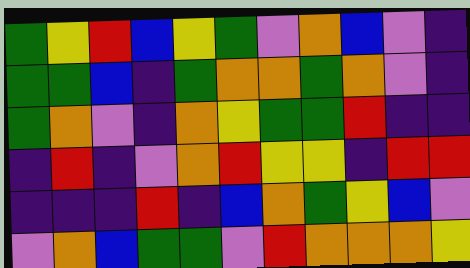[["green", "yellow", "red", "blue", "yellow", "green", "violet", "orange", "blue", "violet", "indigo"], ["green", "green", "blue", "indigo", "green", "orange", "orange", "green", "orange", "violet", "indigo"], ["green", "orange", "violet", "indigo", "orange", "yellow", "green", "green", "red", "indigo", "indigo"], ["indigo", "red", "indigo", "violet", "orange", "red", "yellow", "yellow", "indigo", "red", "red"], ["indigo", "indigo", "indigo", "red", "indigo", "blue", "orange", "green", "yellow", "blue", "violet"], ["violet", "orange", "blue", "green", "green", "violet", "red", "orange", "orange", "orange", "yellow"]]